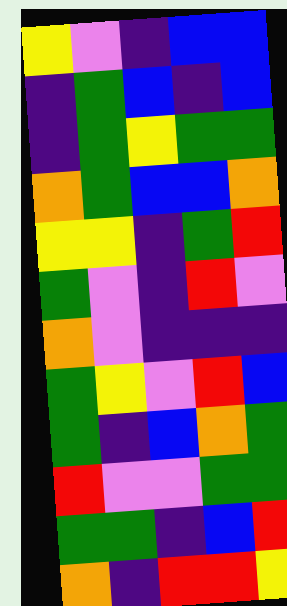[["yellow", "violet", "indigo", "blue", "blue"], ["indigo", "green", "blue", "indigo", "blue"], ["indigo", "green", "yellow", "green", "green"], ["orange", "green", "blue", "blue", "orange"], ["yellow", "yellow", "indigo", "green", "red"], ["green", "violet", "indigo", "red", "violet"], ["orange", "violet", "indigo", "indigo", "indigo"], ["green", "yellow", "violet", "red", "blue"], ["green", "indigo", "blue", "orange", "green"], ["red", "violet", "violet", "green", "green"], ["green", "green", "indigo", "blue", "red"], ["orange", "indigo", "red", "red", "yellow"]]